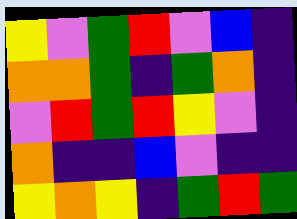[["yellow", "violet", "green", "red", "violet", "blue", "indigo"], ["orange", "orange", "green", "indigo", "green", "orange", "indigo"], ["violet", "red", "green", "red", "yellow", "violet", "indigo"], ["orange", "indigo", "indigo", "blue", "violet", "indigo", "indigo"], ["yellow", "orange", "yellow", "indigo", "green", "red", "green"]]